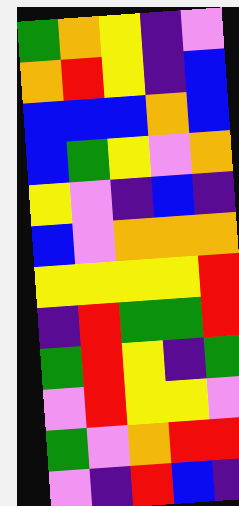[["green", "orange", "yellow", "indigo", "violet"], ["orange", "red", "yellow", "indigo", "blue"], ["blue", "blue", "blue", "orange", "blue"], ["blue", "green", "yellow", "violet", "orange"], ["yellow", "violet", "indigo", "blue", "indigo"], ["blue", "violet", "orange", "orange", "orange"], ["yellow", "yellow", "yellow", "yellow", "red"], ["indigo", "red", "green", "green", "red"], ["green", "red", "yellow", "indigo", "green"], ["violet", "red", "yellow", "yellow", "violet"], ["green", "violet", "orange", "red", "red"], ["violet", "indigo", "red", "blue", "indigo"]]